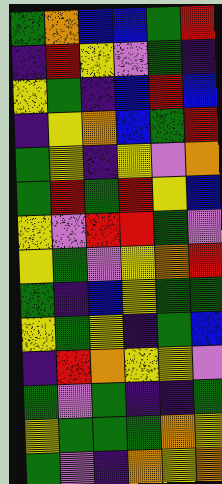[["green", "orange", "blue", "blue", "green", "red"], ["indigo", "red", "yellow", "violet", "green", "indigo"], ["yellow", "green", "indigo", "blue", "red", "blue"], ["indigo", "yellow", "orange", "blue", "green", "red"], ["green", "yellow", "indigo", "yellow", "violet", "orange"], ["green", "red", "green", "red", "yellow", "blue"], ["yellow", "violet", "red", "red", "green", "violet"], ["yellow", "green", "violet", "yellow", "orange", "red"], ["green", "indigo", "blue", "yellow", "green", "green"], ["yellow", "green", "yellow", "indigo", "green", "blue"], ["indigo", "red", "orange", "yellow", "yellow", "violet"], ["green", "violet", "green", "indigo", "indigo", "green"], ["yellow", "green", "green", "green", "orange", "yellow"], ["green", "violet", "indigo", "orange", "yellow", "orange"]]